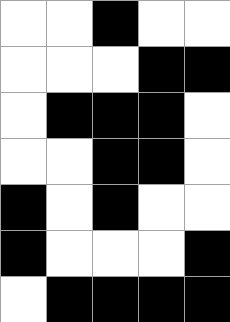[["white", "white", "black", "white", "white"], ["white", "white", "white", "black", "black"], ["white", "black", "black", "black", "white"], ["white", "white", "black", "black", "white"], ["black", "white", "black", "white", "white"], ["black", "white", "white", "white", "black"], ["white", "black", "black", "black", "black"]]